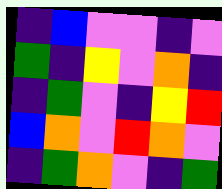[["indigo", "blue", "violet", "violet", "indigo", "violet"], ["green", "indigo", "yellow", "violet", "orange", "indigo"], ["indigo", "green", "violet", "indigo", "yellow", "red"], ["blue", "orange", "violet", "red", "orange", "violet"], ["indigo", "green", "orange", "violet", "indigo", "green"]]